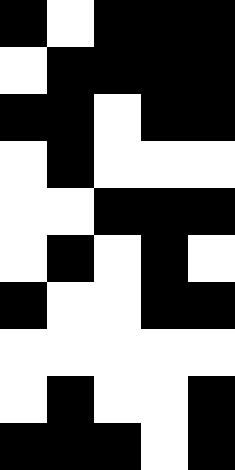[["black", "white", "black", "black", "black"], ["white", "black", "black", "black", "black"], ["black", "black", "white", "black", "black"], ["white", "black", "white", "white", "white"], ["white", "white", "black", "black", "black"], ["white", "black", "white", "black", "white"], ["black", "white", "white", "black", "black"], ["white", "white", "white", "white", "white"], ["white", "black", "white", "white", "black"], ["black", "black", "black", "white", "black"]]